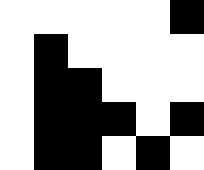[["white", "white", "white", "white", "white", "black"], ["white", "black", "white", "white", "white", "white"], ["white", "black", "black", "white", "white", "white"], ["white", "black", "black", "black", "white", "black"], ["white", "black", "black", "white", "black", "white"]]